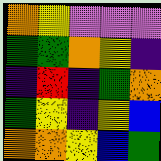[["orange", "yellow", "violet", "violet", "violet"], ["green", "green", "orange", "yellow", "indigo"], ["indigo", "red", "indigo", "green", "orange"], ["green", "yellow", "indigo", "yellow", "blue"], ["orange", "orange", "yellow", "blue", "green"]]